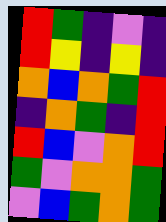[["red", "green", "indigo", "violet", "indigo"], ["red", "yellow", "indigo", "yellow", "indigo"], ["orange", "blue", "orange", "green", "red"], ["indigo", "orange", "green", "indigo", "red"], ["red", "blue", "violet", "orange", "red"], ["green", "violet", "orange", "orange", "green"], ["violet", "blue", "green", "orange", "green"]]